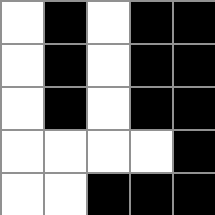[["white", "black", "white", "black", "black"], ["white", "black", "white", "black", "black"], ["white", "black", "white", "black", "black"], ["white", "white", "white", "white", "black"], ["white", "white", "black", "black", "black"]]